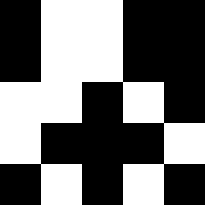[["black", "white", "white", "black", "black"], ["black", "white", "white", "black", "black"], ["white", "white", "black", "white", "black"], ["white", "black", "black", "black", "white"], ["black", "white", "black", "white", "black"]]